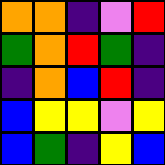[["orange", "orange", "indigo", "violet", "red"], ["green", "orange", "red", "green", "indigo"], ["indigo", "orange", "blue", "red", "indigo"], ["blue", "yellow", "yellow", "violet", "yellow"], ["blue", "green", "indigo", "yellow", "blue"]]